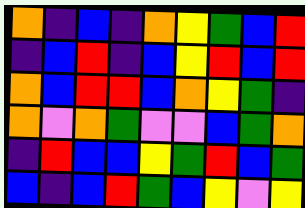[["orange", "indigo", "blue", "indigo", "orange", "yellow", "green", "blue", "red"], ["indigo", "blue", "red", "indigo", "blue", "yellow", "red", "blue", "red"], ["orange", "blue", "red", "red", "blue", "orange", "yellow", "green", "indigo"], ["orange", "violet", "orange", "green", "violet", "violet", "blue", "green", "orange"], ["indigo", "red", "blue", "blue", "yellow", "green", "red", "blue", "green"], ["blue", "indigo", "blue", "red", "green", "blue", "yellow", "violet", "yellow"]]